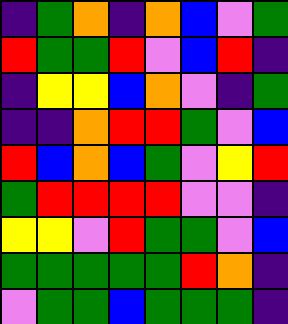[["indigo", "green", "orange", "indigo", "orange", "blue", "violet", "green"], ["red", "green", "green", "red", "violet", "blue", "red", "indigo"], ["indigo", "yellow", "yellow", "blue", "orange", "violet", "indigo", "green"], ["indigo", "indigo", "orange", "red", "red", "green", "violet", "blue"], ["red", "blue", "orange", "blue", "green", "violet", "yellow", "red"], ["green", "red", "red", "red", "red", "violet", "violet", "indigo"], ["yellow", "yellow", "violet", "red", "green", "green", "violet", "blue"], ["green", "green", "green", "green", "green", "red", "orange", "indigo"], ["violet", "green", "green", "blue", "green", "green", "green", "indigo"]]